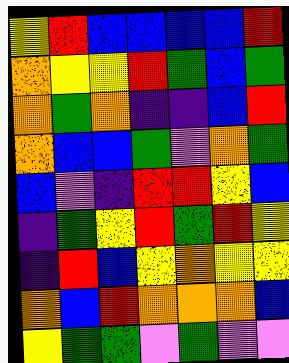[["yellow", "red", "blue", "blue", "blue", "blue", "red"], ["orange", "yellow", "yellow", "red", "green", "blue", "green"], ["orange", "green", "orange", "indigo", "indigo", "blue", "red"], ["orange", "blue", "blue", "green", "violet", "orange", "green"], ["blue", "violet", "indigo", "red", "red", "yellow", "blue"], ["indigo", "green", "yellow", "red", "green", "red", "yellow"], ["indigo", "red", "blue", "yellow", "orange", "yellow", "yellow"], ["orange", "blue", "red", "orange", "orange", "orange", "blue"], ["yellow", "green", "green", "violet", "green", "violet", "violet"]]